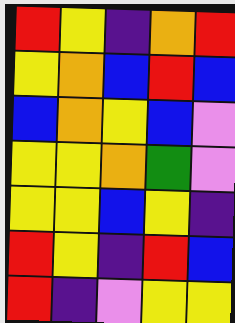[["red", "yellow", "indigo", "orange", "red"], ["yellow", "orange", "blue", "red", "blue"], ["blue", "orange", "yellow", "blue", "violet"], ["yellow", "yellow", "orange", "green", "violet"], ["yellow", "yellow", "blue", "yellow", "indigo"], ["red", "yellow", "indigo", "red", "blue"], ["red", "indigo", "violet", "yellow", "yellow"]]